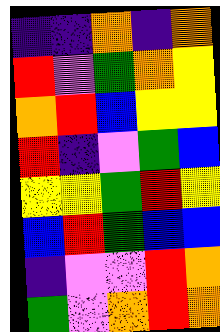[["indigo", "indigo", "orange", "indigo", "orange"], ["red", "violet", "green", "orange", "yellow"], ["orange", "red", "blue", "yellow", "yellow"], ["red", "indigo", "violet", "green", "blue"], ["yellow", "yellow", "green", "red", "yellow"], ["blue", "red", "green", "blue", "blue"], ["indigo", "violet", "violet", "red", "orange"], ["green", "violet", "orange", "red", "orange"]]